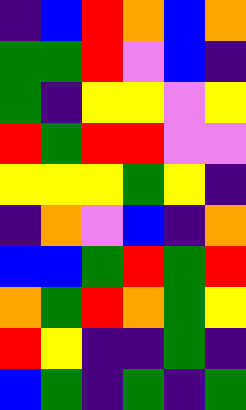[["indigo", "blue", "red", "orange", "blue", "orange"], ["green", "green", "red", "violet", "blue", "indigo"], ["green", "indigo", "yellow", "yellow", "violet", "yellow"], ["red", "green", "red", "red", "violet", "violet"], ["yellow", "yellow", "yellow", "green", "yellow", "indigo"], ["indigo", "orange", "violet", "blue", "indigo", "orange"], ["blue", "blue", "green", "red", "green", "red"], ["orange", "green", "red", "orange", "green", "yellow"], ["red", "yellow", "indigo", "indigo", "green", "indigo"], ["blue", "green", "indigo", "green", "indigo", "green"]]